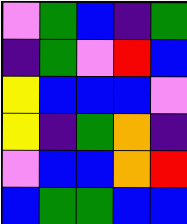[["violet", "green", "blue", "indigo", "green"], ["indigo", "green", "violet", "red", "blue"], ["yellow", "blue", "blue", "blue", "violet"], ["yellow", "indigo", "green", "orange", "indigo"], ["violet", "blue", "blue", "orange", "red"], ["blue", "green", "green", "blue", "blue"]]